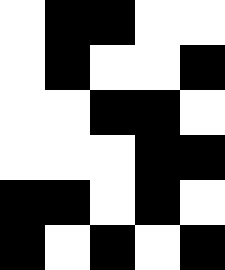[["white", "black", "black", "white", "white"], ["white", "black", "white", "white", "black"], ["white", "white", "black", "black", "white"], ["white", "white", "white", "black", "black"], ["black", "black", "white", "black", "white"], ["black", "white", "black", "white", "black"]]